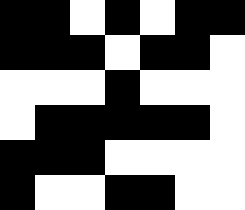[["black", "black", "white", "black", "white", "black", "black"], ["black", "black", "black", "white", "black", "black", "white"], ["white", "white", "white", "black", "white", "white", "white"], ["white", "black", "black", "black", "black", "black", "white"], ["black", "black", "black", "white", "white", "white", "white"], ["black", "white", "white", "black", "black", "white", "white"]]